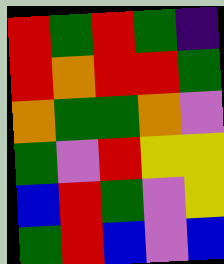[["red", "green", "red", "green", "indigo"], ["red", "orange", "red", "red", "green"], ["orange", "green", "green", "orange", "violet"], ["green", "violet", "red", "yellow", "yellow"], ["blue", "red", "green", "violet", "yellow"], ["green", "red", "blue", "violet", "blue"]]